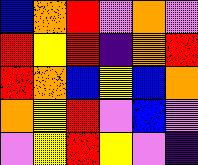[["blue", "orange", "red", "violet", "orange", "violet"], ["red", "yellow", "red", "indigo", "orange", "red"], ["red", "orange", "blue", "yellow", "blue", "orange"], ["orange", "yellow", "red", "violet", "blue", "violet"], ["violet", "yellow", "red", "yellow", "violet", "indigo"]]